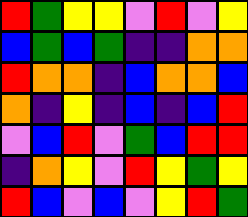[["red", "green", "yellow", "yellow", "violet", "red", "violet", "yellow"], ["blue", "green", "blue", "green", "indigo", "indigo", "orange", "orange"], ["red", "orange", "orange", "indigo", "blue", "orange", "orange", "blue"], ["orange", "indigo", "yellow", "indigo", "blue", "indigo", "blue", "red"], ["violet", "blue", "red", "violet", "green", "blue", "red", "red"], ["indigo", "orange", "yellow", "violet", "red", "yellow", "green", "yellow"], ["red", "blue", "violet", "blue", "violet", "yellow", "red", "green"]]